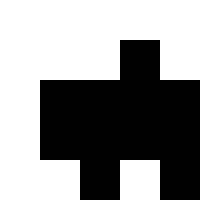[["white", "white", "white", "white", "white"], ["white", "white", "white", "black", "white"], ["white", "black", "black", "black", "black"], ["white", "black", "black", "black", "black"], ["white", "white", "black", "white", "black"]]